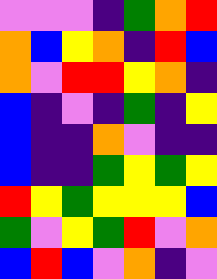[["violet", "violet", "violet", "indigo", "green", "orange", "red"], ["orange", "blue", "yellow", "orange", "indigo", "red", "blue"], ["orange", "violet", "red", "red", "yellow", "orange", "indigo"], ["blue", "indigo", "violet", "indigo", "green", "indigo", "yellow"], ["blue", "indigo", "indigo", "orange", "violet", "indigo", "indigo"], ["blue", "indigo", "indigo", "green", "yellow", "green", "yellow"], ["red", "yellow", "green", "yellow", "yellow", "yellow", "blue"], ["green", "violet", "yellow", "green", "red", "violet", "orange"], ["blue", "red", "blue", "violet", "orange", "indigo", "violet"]]